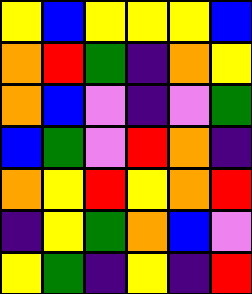[["yellow", "blue", "yellow", "yellow", "yellow", "blue"], ["orange", "red", "green", "indigo", "orange", "yellow"], ["orange", "blue", "violet", "indigo", "violet", "green"], ["blue", "green", "violet", "red", "orange", "indigo"], ["orange", "yellow", "red", "yellow", "orange", "red"], ["indigo", "yellow", "green", "orange", "blue", "violet"], ["yellow", "green", "indigo", "yellow", "indigo", "red"]]